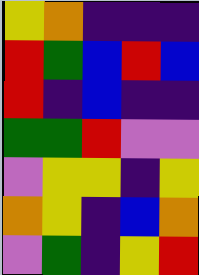[["yellow", "orange", "indigo", "indigo", "indigo"], ["red", "green", "blue", "red", "blue"], ["red", "indigo", "blue", "indigo", "indigo"], ["green", "green", "red", "violet", "violet"], ["violet", "yellow", "yellow", "indigo", "yellow"], ["orange", "yellow", "indigo", "blue", "orange"], ["violet", "green", "indigo", "yellow", "red"]]